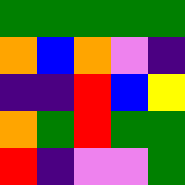[["green", "green", "green", "green", "green"], ["orange", "blue", "orange", "violet", "indigo"], ["indigo", "indigo", "red", "blue", "yellow"], ["orange", "green", "red", "green", "green"], ["red", "indigo", "violet", "violet", "green"]]